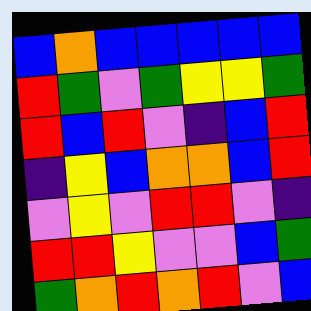[["blue", "orange", "blue", "blue", "blue", "blue", "blue"], ["red", "green", "violet", "green", "yellow", "yellow", "green"], ["red", "blue", "red", "violet", "indigo", "blue", "red"], ["indigo", "yellow", "blue", "orange", "orange", "blue", "red"], ["violet", "yellow", "violet", "red", "red", "violet", "indigo"], ["red", "red", "yellow", "violet", "violet", "blue", "green"], ["green", "orange", "red", "orange", "red", "violet", "blue"]]